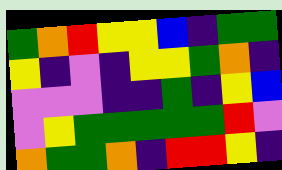[["green", "orange", "red", "yellow", "yellow", "blue", "indigo", "green", "green"], ["yellow", "indigo", "violet", "indigo", "yellow", "yellow", "green", "orange", "indigo"], ["violet", "violet", "violet", "indigo", "indigo", "green", "indigo", "yellow", "blue"], ["violet", "yellow", "green", "green", "green", "green", "green", "red", "violet"], ["orange", "green", "green", "orange", "indigo", "red", "red", "yellow", "indigo"]]